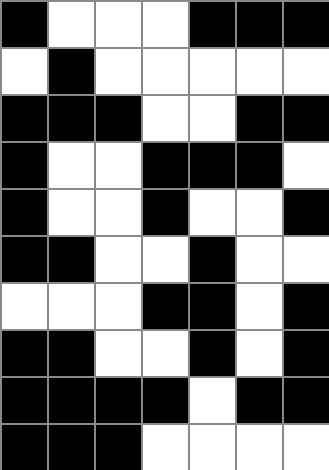[["black", "white", "white", "white", "black", "black", "black"], ["white", "black", "white", "white", "white", "white", "white"], ["black", "black", "black", "white", "white", "black", "black"], ["black", "white", "white", "black", "black", "black", "white"], ["black", "white", "white", "black", "white", "white", "black"], ["black", "black", "white", "white", "black", "white", "white"], ["white", "white", "white", "black", "black", "white", "black"], ["black", "black", "white", "white", "black", "white", "black"], ["black", "black", "black", "black", "white", "black", "black"], ["black", "black", "black", "white", "white", "white", "white"]]